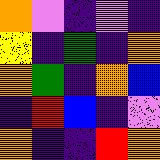[["orange", "violet", "indigo", "violet", "indigo"], ["yellow", "indigo", "green", "indigo", "orange"], ["orange", "green", "indigo", "orange", "blue"], ["indigo", "red", "blue", "indigo", "violet"], ["orange", "indigo", "indigo", "red", "orange"]]